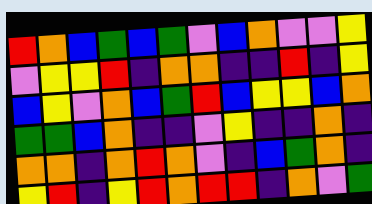[["red", "orange", "blue", "green", "blue", "green", "violet", "blue", "orange", "violet", "violet", "yellow"], ["violet", "yellow", "yellow", "red", "indigo", "orange", "orange", "indigo", "indigo", "red", "indigo", "yellow"], ["blue", "yellow", "violet", "orange", "blue", "green", "red", "blue", "yellow", "yellow", "blue", "orange"], ["green", "green", "blue", "orange", "indigo", "indigo", "violet", "yellow", "indigo", "indigo", "orange", "indigo"], ["orange", "orange", "indigo", "orange", "red", "orange", "violet", "indigo", "blue", "green", "orange", "indigo"], ["yellow", "red", "indigo", "yellow", "red", "orange", "red", "red", "indigo", "orange", "violet", "green"]]